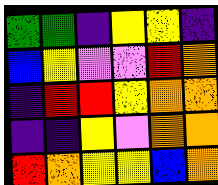[["green", "green", "indigo", "yellow", "yellow", "indigo"], ["blue", "yellow", "violet", "violet", "red", "orange"], ["indigo", "red", "red", "yellow", "orange", "orange"], ["indigo", "indigo", "yellow", "violet", "orange", "orange"], ["red", "orange", "yellow", "yellow", "blue", "orange"]]